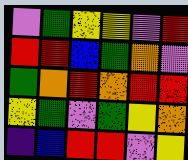[["violet", "green", "yellow", "yellow", "violet", "red"], ["red", "red", "blue", "green", "orange", "violet"], ["green", "orange", "red", "orange", "red", "red"], ["yellow", "green", "violet", "green", "yellow", "orange"], ["indigo", "blue", "red", "red", "violet", "yellow"]]